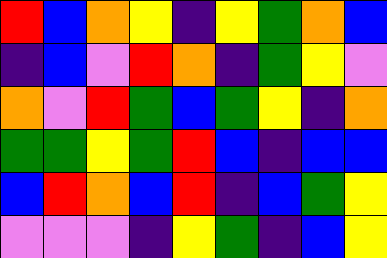[["red", "blue", "orange", "yellow", "indigo", "yellow", "green", "orange", "blue"], ["indigo", "blue", "violet", "red", "orange", "indigo", "green", "yellow", "violet"], ["orange", "violet", "red", "green", "blue", "green", "yellow", "indigo", "orange"], ["green", "green", "yellow", "green", "red", "blue", "indigo", "blue", "blue"], ["blue", "red", "orange", "blue", "red", "indigo", "blue", "green", "yellow"], ["violet", "violet", "violet", "indigo", "yellow", "green", "indigo", "blue", "yellow"]]